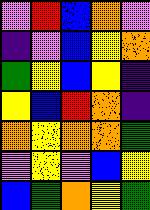[["violet", "red", "blue", "orange", "violet"], ["indigo", "violet", "blue", "yellow", "orange"], ["green", "yellow", "blue", "yellow", "indigo"], ["yellow", "blue", "red", "orange", "indigo"], ["orange", "yellow", "orange", "orange", "green"], ["violet", "yellow", "violet", "blue", "yellow"], ["blue", "green", "orange", "yellow", "green"]]